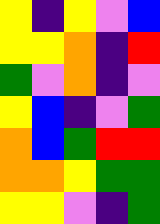[["yellow", "indigo", "yellow", "violet", "blue"], ["yellow", "yellow", "orange", "indigo", "red"], ["green", "violet", "orange", "indigo", "violet"], ["yellow", "blue", "indigo", "violet", "green"], ["orange", "blue", "green", "red", "red"], ["orange", "orange", "yellow", "green", "green"], ["yellow", "yellow", "violet", "indigo", "green"]]